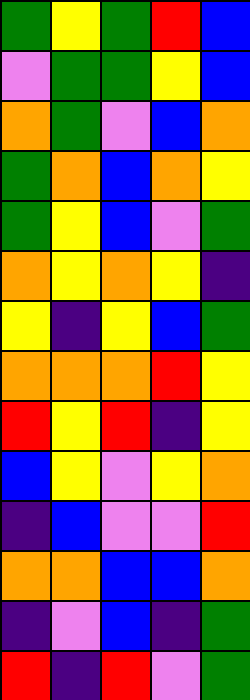[["green", "yellow", "green", "red", "blue"], ["violet", "green", "green", "yellow", "blue"], ["orange", "green", "violet", "blue", "orange"], ["green", "orange", "blue", "orange", "yellow"], ["green", "yellow", "blue", "violet", "green"], ["orange", "yellow", "orange", "yellow", "indigo"], ["yellow", "indigo", "yellow", "blue", "green"], ["orange", "orange", "orange", "red", "yellow"], ["red", "yellow", "red", "indigo", "yellow"], ["blue", "yellow", "violet", "yellow", "orange"], ["indigo", "blue", "violet", "violet", "red"], ["orange", "orange", "blue", "blue", "orange"], ["indigo", "violet", "blue", "indigo", "green"], ["red", "indigo", "red", "violet", "green"]]